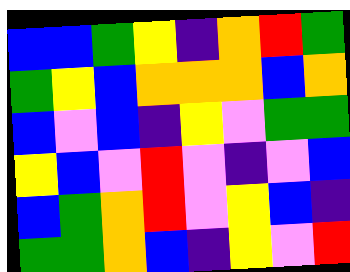[["blue", "blue", "green", "yellow", "indigo", "orange", "red", "green"], ["green", "yellow", "blue", "orange", "orange", "orange", "blue", "orange"], ["blue", "violet", "blue", "indigo", "yellow", "violet", "green", "green"], ["yellow", "blue", "violet", "red", "violet", "indigo", "violet", "blue"], ["blue", "green", "orange", "red", "violet", "yellow", "blue", "indigo"], ["green", "green", "orange", "blue", "indigo", "yellow", "violet", "red"]]